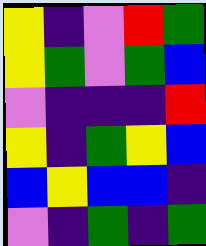[["yellow", "indigo", "violet", "red", "green"], ["yellow", "green", "violet", "green", "blue"], ["violet", "indigo", "indigo", "indigo", "red"], ["yellow", "indigo", "green", "yellow", "blue"], ["blue", "yellow", "blue", "blue", "indigo"], ["violet", "indigo", "green", "indigo", "green"]]